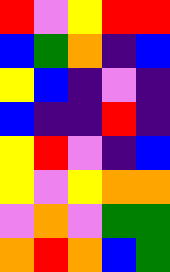[["red", "violet", "yellow", "red", "red"], ["blue", "green", "orange", "indigo", "blue"], ["yellow", "blue", "indigo", "violet", "indigo"], ["blue", "indigo", "indigo", "red", "indigo"], ["yellow", "red", "violet", "indigo", "blue"], ["yellow", "violet", "yellow", "orange", "orange"], ["violet", "orange", "violet", "green", "green"], ["orange", "red", "orange", "blue", "green"]]